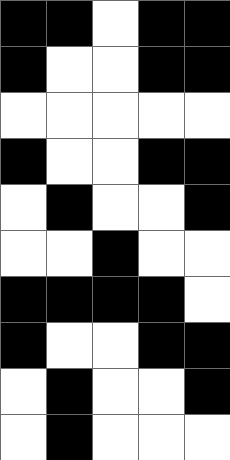[["black", "black", "white", "black", "black"], ["black", "white", "white", "black", "black"], ["white", "white", "white", "white", "white"], ["black", "white", "white", "black", "black"], ["white", "black", "white", "white", "black"], ["white", "white", "black", "white", "white"], ["black", "black", "black", "black", "white"], ["black", "white", "white", "black", "black"], ["white", "black", "white", "white", "black"], ["white", "black", "white", "white", "white"]]